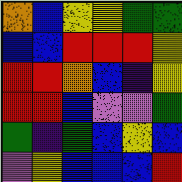[["orange", "blue", "yellow", "yellow", "green", "green"], ["blue", "blue", "red", "red", "red", "yellow"], ["red", "red", "orange", "blue", "indigo", "yellow"], ["red", "red", "blue", "violet", "violet", "green"], ["green", "indigo", "green", "blue", "yellow", "blue"], ["violet", "yellow", "blue", "blue", "blue", "red"]]